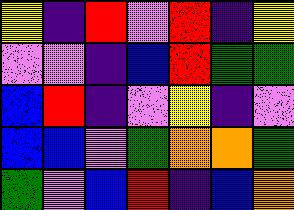[["yellow", "indigo", "red", "violet", "red", "indigo", "yellow"], ["violet", "violet", "indigo", "blue", "red", "green", "green"], ["blue", "red", "indigo", "violet", "yellow", "indigo", "violet"], ["blue", "blue", "violet", "green", "orange", "orange", "green"], ["green", "violet", "blue", "red", "indigo", "blue", "orange"]]